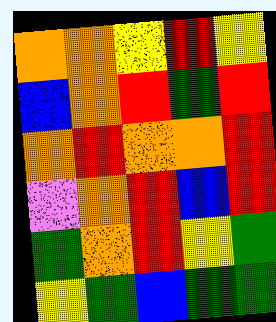[["orange", "orange", "yellow", "red", "yellow"], ["blue", "orange", "red", "green", "red"], ["orange", "red", "orange", "orange", "red"], ["violet", "orange", "red", "blue", "red"], ["green", "orange", "red", "yellow", "green"], ["yellow", "green", "blue", "green", "green"]]